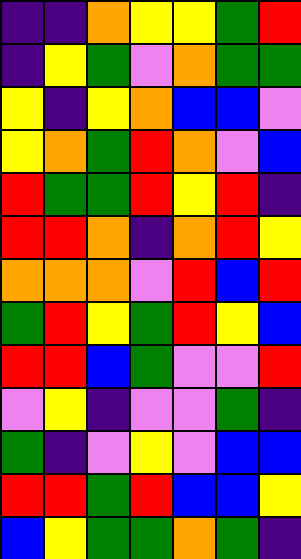[["indigo", "indigo", "orange", "yellow", "yellow", "green", "red"], ["indigo", "yellow", "green", "violet", "orange", "green", "green"], ["yellow", "indigo", "yellow", "orange", "blue", "blue", "violet"], ["yellow", "orange", "green", "red", "orange", "violet", "blue"], ["red", "green", "green", "red", "yellow", "red", "indigo"], ["red", "red", "orange", "indigo", "orange", "red", "yellow"], ["orange", "orange", "orange", "violet", "red", "blue", "red"], ["green", "red", "yellow", "green", "red", "yellow", "blue"], ["red", "red", "blue", "green", "violet", "violet", "red"], ["violet", "yellow", "indigo", "violet", "violet", "green", "indigo"], ["green", "indigo", "violet", "yellow", "violet", "blue", "blue"], ["red", "red", "green", "red", "blue", "blue", "yellow"], ["blue", "yellow", "green", "green", "orange", "green", "indigo"]]